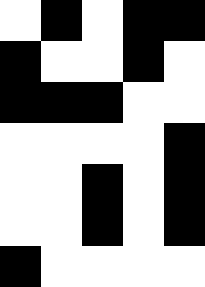[["white", "black", "white", "black", "black"], ["black", "white", "white", "black", "white"], ["black", "black", "black", "white", "white"], ["white", "white", "white", "white", "black"], ["white", "white", "black", "white", "black"], ["white", "white", "black", "white", "black"], ["black", "white", "white", "white", "white"]]